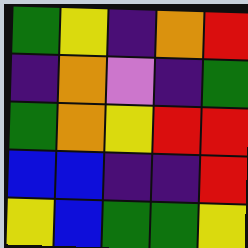[["green", "yellow", "indigo", "orange", "red"], ["indigo", "orange", "violet", "indigo", "green"], ["green", "orange", "yellow", "red", "red"], ["blue", "blue", "indigo", "indigo", "red"], ["yellow", "blue", "green", "green", "yellow"]]